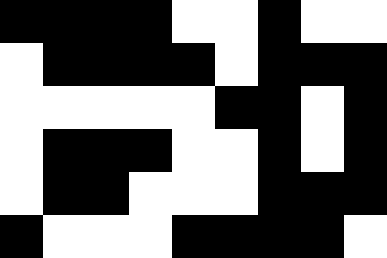[["black", "black", "black", "black", "white", "white", "black", "white", "white"], ["white", "black", "black", "black", "black", "white", "black", "black", "black"], ["white", "white", "white", "white", "white", "black", "black", "white", "black"], ["white", "black", "black", "black", "white", "white", "black", "white", "black"], ["white", "black", "black", "white", "white", "white", "black", "black", "black"], ["black", "white", "white", "white", "black", "black", "black", "black", "white"]]